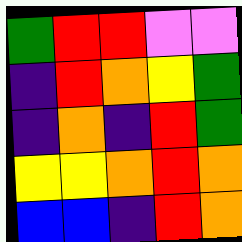[["green", "red", "red", "violet", "violet"], ["indigo", "red", "orange", "yellow", "green"], ["indigo", "orange", "indigo", "red", "green"], ["yellow", "yellow", "orange", "red", "orange"], ["blue", "blue", "indigo", "red", "orange"]]